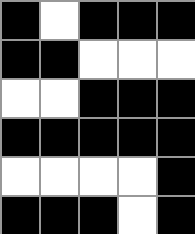[["black", "white", "black", "black", "black"], ["black", "black", "white", "white", "white"], ["white", "white", "black", "black", "black"], ["black", "black", "black", "black", "black"], ["white", "white", "white", "white", "black"], ["black", "black", "black", "white", "black"]]